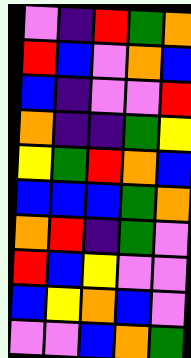[["violet", "indigo", "red", "green", "orange"], ["red", "blue", "violet", "orange", "blue"], ["blue", "indigo", "violet", "violet", "red"], ["orange", "indigo", "indigo", "green", "yellow"], ["yellow", "green", "red", "orange", "blue"], ["blue", "blue", "blue", "green", "orange"], ["orange", "red", "indigo", "green", "violet"], ["red", "blue", "yellow", "violet", "violet"], ["blue", "yellow", "orange", "blue", "violet"], ["violet", "violet", "blue", "orange", "green"]]